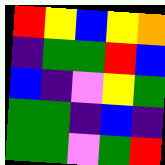[["red", "yellow", "blue", "yellow", "orange"], ["indigo", "green", "green", "red", "blue"], ["blue", "indigo", "violet", "yellow", "green"], ["green", "green", "indigo", "blue", "indigo"], ["green", "green", "violet", "green", "red"]]